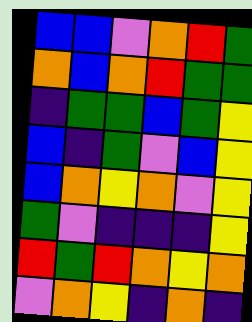[["blue", "blue", "violet", "orange", "red", "green"], ["orange", "blue", "orange", "red", "green", "green"], ["indigo", "green", "green", "blue", "green", "yellow"], ["blue", "indigo", "green", "violet", "blue", "yellow"], ["blue", "orange", "yellow", "orange", "violet", "yellow"], ["green", "violet", "indigo", "indigo", "indigo", "yellow"], ["red", "green", "red", "orange", "yellow", "orange"], ["violet", "orange", "yellow", "indigo", "orange", "indigo"]]